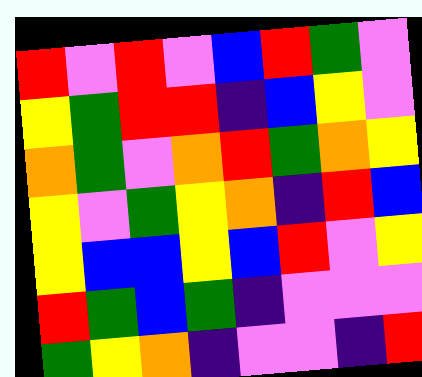[["red", "violet", "red", "violet", "blue", "red", "green", "violet"], ["yellow", "green", "red", "red", "indigo", "blue", "yellow", "violet"], ["orange", "green", "violet", "orange", "red", "green", "orange", "yellow"], ["yellow", "violet", "green", "yellow", "orange", "indigo", "red", "blue"], ["yellow", "blue", "blue", "yellow", "blue", "red", "violet", "yellow"], ["red", "green", "blue", "green", "indigo", "violet", "violet", "violet"], ["green", "yellow", "orange", "indigo", "violet", "violet", "indigo", "red"]]